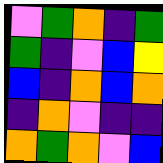[["violet", "green", "orange", "indigo", "green"], ["green", "indigo", "violet", "blue", "yellow"], ["blue", "indigo", "orange", "blue", "orange"], ["indigo", "orange", "violet", "indigo", "indigo"], ["orange", "green", "orange", "violet", "blue"]]